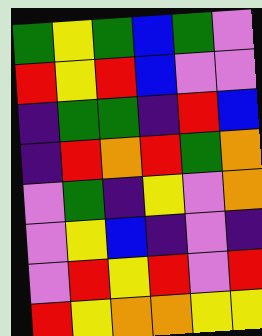[["green", "yellow", "green", "blue", "green", "violet"], ["red", "yellow", "red", "blue", "violet", "violet"], ["indigo", "green", "green", "indigo", "red", "blue"], ["indigo", "red", "orange", "red", "green", "orange"], ["violet", "green", "indigo", "yellow", "violet", "orange"], ["violet", "yellow", "blue", "indigo", "violet", "indigo"], ["violet", "red", "yellow", "red", "violet", "red"], ["red", "yellow", "orange", "orange", "yellow", "yellow"]]